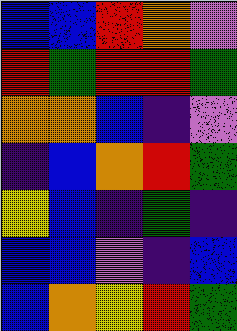[["blue", "blue", "red", "orange", "violet"], ["red", "green", "red", "red", "green"], ["orange", "orange", "blue", "indigo", "violet"], ["indigo", "blue", "orange", "red", "green"], ["yellow", "blue", "indigo", "green", "indigo"], ["blue", "blue", "violet", "indigo", "blue"], ["blue", "orange", "yellow", "red", "green"]]